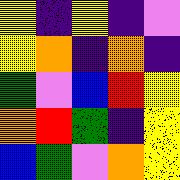[["yellow", "indigo", "yellow", "indigo", "violet"], ["yellow", "orange", "indigo", "orange", "indigo"], ["green", "violet", "blue", "red", "yellow"], ["orange", "red", "green", "indigo", "yellow"], ["blue", "green", "violet", "orange", "yellow"]]